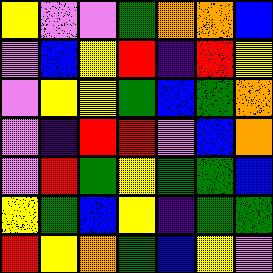[["yellow", "violet", "violet", "green", "orange", "orange", "blue"], ["violet", "blue", "yellow", "red", "indigo", "red", "yellow"], ["violet", "yellow", "yellow", "green", "blue", "green", "orange"], ["violet", "indigo", "red", "red", "violet", "blue", "orange"], ["violet", "red", "green", "yellow", "green", "green", "blue"], ["yellow", "green", "blue", "yellow", "indigo", "green", "green"], ["red", "yellow", "orange", "green", "blue", "yellow", "violet"]]